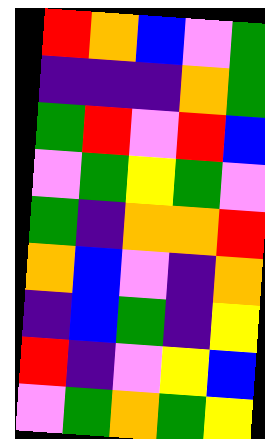[["red", "orange", "blue", "violet", "green"], ["indigo", "indigo", "indigo", "orange", "green"], ["green", "red", "violet", "red", "blue"], ["violet", "green", "yellow", "green", "violet"], ["green", "indigo", "orange", "orange", "red"], ["orange", "blue", "violet", "indigo", "orange"], ["indigo", "blue", "green", "indigo", "yellow"], ["red", "indigo", "violet", "yellow", "blue"], ["violet", "green", "orange", "green", "yellow"]]